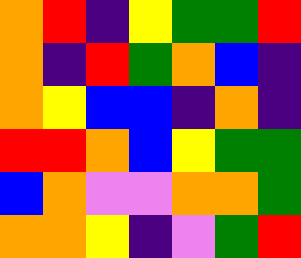[["orange", "red", "indigo", "yellow", "green", "green", "red"], ["orange", "indigo", "red", "green", "orange", "blue", "indigo"], ["orange", "yellow", "blue", "blue", "indigo", "orange", "indigo"], ["red", "red", "orange", "blue", "yellow", "green", "green"], ["blue", "orange", "violet", "violet", "orange", "orange", "green"], ["orange", "orange", "yellow", "indigo", "violet", "green", "red"]]